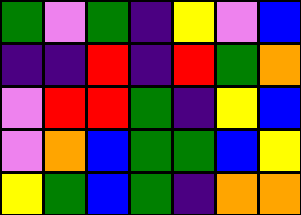[["green", "violet", "green", "indigo", "yellow", "violet", "blue"], ["indigo", "indigo", "red", "indigo", "red", "green", "orange"], ["violet", "red", "red", "green", "indigo", "yellow", "blue"], ["violet", "orange", "blue", "green", "green", "blue", "yellow"], ["yellow", "green", "blue", "green", "indigo", "orange", "orange"]]